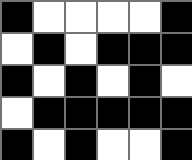[["black", "white", "white", "white", "white", "black"], ["white", "black", "white", "black", "black", "black"], ["black", "white", "black", "white", "black", "white"], ["white", "black", "black", "black", "black", "black"], ["black", "white", "black", "white", "white", "black"]]